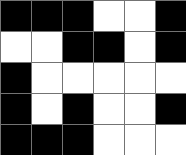[["black", "black", "black", "white", "white", "black"], ["white", "white", "black", "black", "white", "black"], ["black", "white", "white", "white", "white", "white"], ["black", "white", "black", "white", "white", "black"], ["black", "black", "black", "white", "white", "white"]]